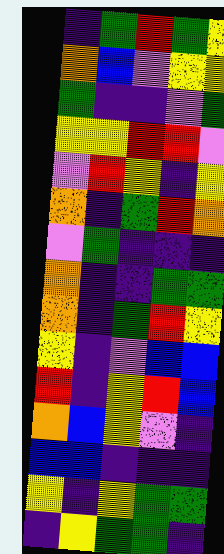[["indigo", "green", "red", "green", "yellow"], ["orange", "blue", "violet", "yellow", "yellow"], ["green", "indigo", "indigo", "violet", "green"], ["yellow", "yellow", "red", "red", "violet"], ["violet", "red", "yellow", "indigo", "yellow"], ["orange", "indigo", "green", "red", "orange"], ["violet", "green", "indigo", "indigo", "indigo"], ["orange", "indigo", "indigo", "green", "green"], ["orange", "indigo", "green", "red", "yellow"], ["yellow", "indigo", "violet", "blue", "blue"], ["red", "indigo", "yellow", "red", "blue"], ["orange", "blue", "yellow", "violet", "indigo"], ["blue", "blue", "indigo", "indigo", "indigo"], ["yellow", "indigo", "yellow", "green", "green"], ["indigo", "yellow", "green", "green", "indigo"]]